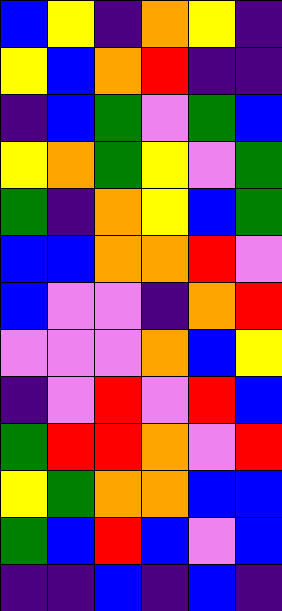[["blue", "yellow", "indigo", "orange", "yellow", "indigo"], ["yellow", "blue", "orange", "red", "indigo", "indigo"], ["indigo", "blue", "green", "violet", "green", "blue"], ["yellow", "orange", "green", "yellow", "violet", "green"], ["green", "indigo", "orange", "yellow", "blue", "green"], ["blue", "blue", "orange", "orange", "red", "violet"], ["blue", "violet", "violet", "indigo", "orange", "red"], ["violet", "violet", "violet", "orange", "blue", "yellow"], ["indigo", "violet", "red", "violet", "red", "blue"], ["green", "red", "red", "orange", "violet", "red"], ["yellow", "green", "orange", "orange", "blue", "blue"], ["green", "blue", "red", "blue", "violet", "blue"], ["indigo", "indigo", "blue", "indigo", "blue", "indigo"]]